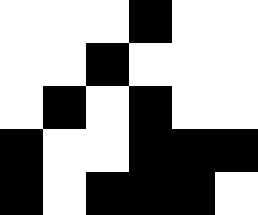[["white", "white", "white", "black", "white", "white"], ["white", "white", "black", "white", "white", "white"], ["white", "black", "white", "black", "white", "white"], ["black", "white", "white", "black", "black", "black"], ["black", "white", "black", "black", "black", "white"]]